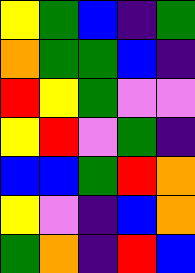[["yellow", "green", "blue", "indigo", "green"], ["orange", "green", "green", "blue", "indigo"], ["red", "yellow", "green", "violet", "violet"], ["yellow", "red", "violet", "green", "indigo"], ["blue", "blue", "green", "red", "orange"], ["yellow", "violet", "indigo", "blue", "orange"], ["green", "orange", "indigo", "red", "blue"]]